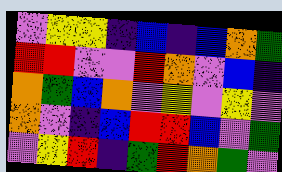[["violet", "yellow", "yellow", "indigo", "blue", "indigo", "blue", "orange", "green"], ["red", "red", "violet", "violet", "red", "orange", "violet", "blue", "indigo"], ["orange", "green", "blue", "orange", "violet", "yellow", "violet", "yellow", "violet"], ["orange", "violet", "indigo", "blue", "red", "red", "blue", "violet", "green"], ["violet", "yellow", "red", "indigo", "green", "red", "orange", "green", "violet"]]